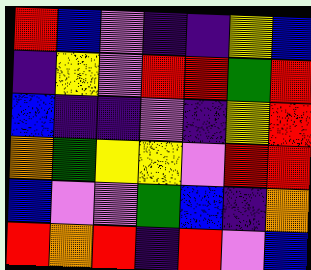[["red", "blue", "violet", "indigo", "indigo", "yellow", "blue"], ["indigo", "yellow", "violet", "red", "red", "green", "red"], ["blue", "indigo", "indigo", "violet", "indigo", "yellow", "red"], ["orange", "green", "yellow", "yellow", "violet", "red", "red"], ["blue", "violet", "violet", "green", "blue", "indigo", "orange"], ["red", "orange", "red", "indigo", "red", "violet", "blue"]]